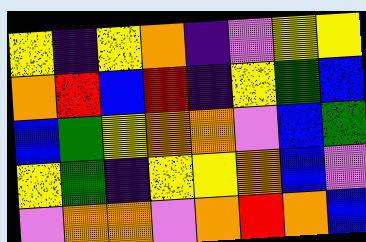[["yellow", "indigo", "yellow", "orange", "indigo", "violet", "yellow", "yellow"], ["orange", "red", "blue", "red", "indigo", "yellow", "green", "blue"], ["blue", "green", "yellow", "orange", "orange", "violet", "blue", "green"], ["yellow", "green", "indigo", "yellow", "yellow", "orange", "blue", "violet"], ["violet", "orange", "orange", "violet", "orange", "red", "orange", "blue"]]